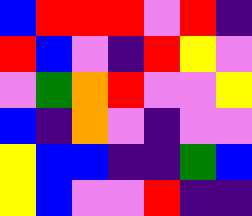[["blue", "red", "red", "red", "violet", "red", "indigo"], ["red", "blue", "violet", "indigo", "red", "yellow", "violet"], ["violet", "green", "orange", "red", "violet", "violet", "yellow"], ["blue", "indigo", "orange", "violet", "indigo", "violet", "violet"], ["yellow", "blue", "blue", "indigo", "indigo", "green", "blue"], ["yellow", "blue", "violet", "violet", "red", "indigo", "indigo"]]